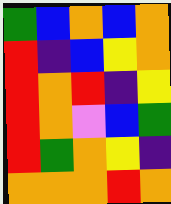[["green", "blue", "orange", "blue", "orange"], ["red", "indigo", "blue", "yellow", "orange"], ["red", "orange", "red", "indigo", "yellow"], ["red", "orange", "violet", "blue", "green"], ["red", "green", "orange", "yellow", "indigo"], ["orange", "orange", "orange", "red", "orange"]]